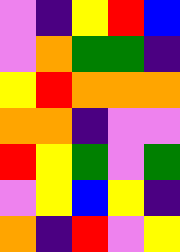[["violet", "indigo", "yellow", "red", "blue"], ["violet", "orange", "green", "green", "indigo"], ["yellow", "red", "orange", "orange", "orange"], ["orange", "orange", "indigo", "violet", "violet"], ["red", "yellow", "green", "violet", "green"], ["violet", "yellow", "blue", "yellow", "indigo"], ["orange", "indigo", "red", "violet", "yellow"]]